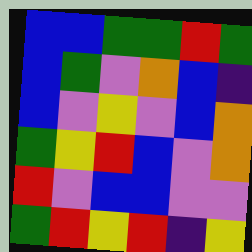[["blue", "blue", "green", "green", "red", "green"], ["blue", "green", "violet", "orange", "blue", "indigo"], ["blue", "violet", "yellow", "violet", "blue", "orange"], ["green", "yellow", "red", "blue", "violet", "orange"], ["red", "violet", "blue", "blue", "violet", "violet"], ["green", "red", "yellow", "red", "indigo", "yellow"]]